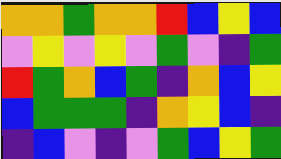[["orange", "orange", "green", "orange", "orange", "red", "blue", "yellow", "blue"], ["violet", "yellow", "violet", "yellow", "violet", "green", "violet", "indigo", "green"], ["red", "green", "orange", "blue", "green", "indigo", "orange", "blue", "yellow"], ["blue", "green", "green", "green", "indigo", "orange", "yellow", "blue", "indigo"], ["indigo", "blue", "violet", "indigo", "violet", "green", "blue", "yellow", "green"]]